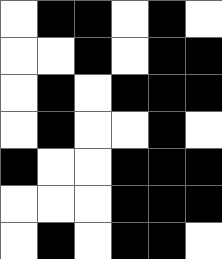[["white", "black", "black", "white", "black", "white"], ["white", "white", "black", "white", "black", "black"], ["white", "black", "white", "black", "black", "black"], ["white", "black", "white", "white", "black", "white"], ["black", "white", "white", "black", "black", "black"], ["white", "white", "white", "black", "black", "black"], ["white", "black", "white", "black", "black", "white"]]